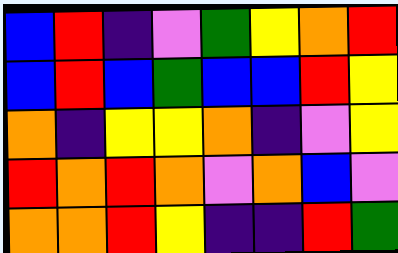[["blue", "red", "indigo", "violet", "green", "yellow", "orange", "red"], ["blue", "red", "blue", "green", "blue", "blue", "red", "yellow"], ["orange", "indigo", "yellow", "yellow", "orange", "indigo", "violet", "yellow"], ["red", "orange", "red", "orange", "violet", "orange", "blue", "violet"], ["orange", "orange", "red", "yellow", "indigo", "indigo", "red", "green"]]